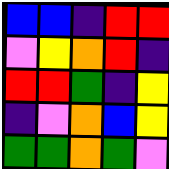[["blue", "blue", "indigo", "red", "red"], ["violet", "yellow", "orange", "red", "indigo"], ["red", "red", "green", "indigo", "yellow"], ["indigo", "violet", "orange", "blue", "yellow"], ["green", "green", "orange", "green", "violet"]]